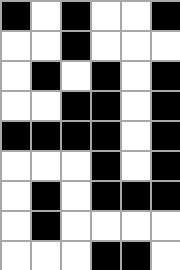[["black", "white", "black", "white", "white", "black"], ["white", "white", "black", "white", "white", "white"], ["white", "black", "white", "black", "white", "black"], ["white", "white", "black", "black", "white", "black"], ["black", "black", "black", "black", "white", "black"], ["white", "white", "white", "black", "white", "black"], ["white", "black", "white", "black", "black", "black"], ["white", "black", "white", "white", "white", "white"], ["white", "white", "white", "black", "black", "white"]]